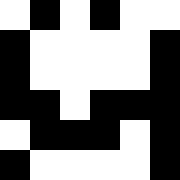[["white", "black", "white", "black", "white", "white"], ["black", "white", "white", "white", "white", "black"], ["black", "white", "white", "white", "white", "black"], ["black", "black", "white", "black", "black", "black"], ["white", "black", "black", "black", "white", "black"], ["black", "white", "white", "white", "white", "black"]]